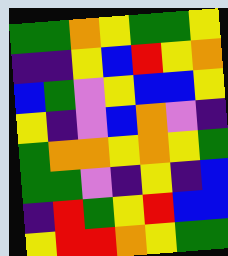[["green", "green", "orange", "yellow", "green", "green", "yellow"], ["indigo", "indigo", "yellow", "blue", "red", "yellow", "orange"], ["blue", "green", "violet", "yellow", "blue", "blue", "yellow"], ["yellow", "indigo", "violet", "blue", "orange", "violet", "indigo"], ["green", "orange", "orange", "yellow", "orange", "yellow", "green"], ["green", "green", "violet", "indigo", "yellow", "indigo", "blue"], ["indigo", "red", "green", "yellow", "red", "blue", "blue"], ["yellow", "red", "red", "orange", "yellow", "green", "green"]]